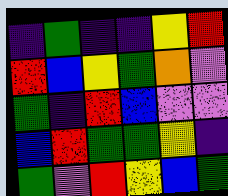[["indigo", "green", "indigo", "indigo", "yellow", "red"], ["red", "blue", "yellow", "green", "orange", "violet"], ["green", "indigo", "red", "blue", "violet", "violet"], ["blue", "red", "green", "green", "yellow", "indigo"], ["green", "violet", "red", "yellow", "blue", "green"]]